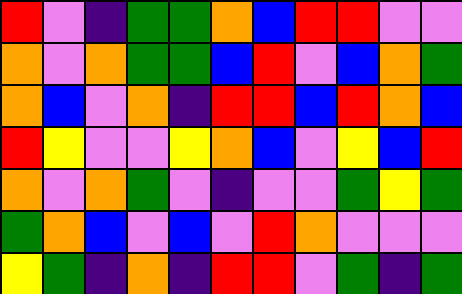[["red", "violet", "indigo", "green", "green", "orange", "blue", "red", "red", "violet", "violet"], ["orange", "violet", "orange", "green", "green", "blue", "red", "violet", "blue", "orange", "green"], ["orange", "blue", "violet", "orange", "indigo", "red", "red", "blue", "red", "orange", "blue"], ["red", "yellow", "violet", "violet", "yellow", "orange", "blue", "violet", "yellow", "blue", "red"], ["orange", "violet", "orange", "green", "violet", "indigo", "violet", "violet", "green", "yellow", "green"], ["green", "orange", "blue", "violet", "blue", "violet", "red", "orange", "violet", "violet", "violet"], ["yellow", "green", "indigo", "orange", "indigo", "red", "red", "violet", "green", "indigo", "green"]]